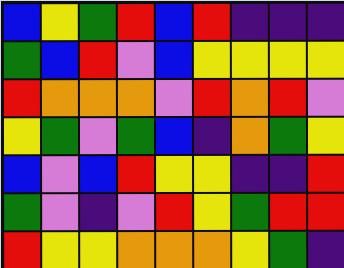[["blue", "yellow", "green", "red", "blue", "red", "indigo", "indigo", "indigo"], ["green", "blue", "red", "violet", "blue", "yellow", "yellow", "yellow", "yellow"], ["red", "orange", "orange", "orange", "violet", "red", "orange", "red", "violet"], ["yellow", "green", "violet", "green", "blue", "indigo", "orange", "green", "yellow"], ["blue", "violet", "blue", "red", "yellow", "yellow", "indigo", "indigo", "red"], ["green", "violet", "indigo", "violet", "red", "yellow", "green", "red", "red"], ["red", "yellow", "yellow", "orange", "orange", "orange", "yellow", "green", "indigo"]]